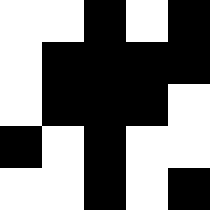[["white", "white", "black", "white", "black"], ["white", "black", "black", "black", "black"], ["white", "black", "black", "black", "white"], ["black", "white", "black", "white", "white"], ["white", "white", "black", "white", "black"]]